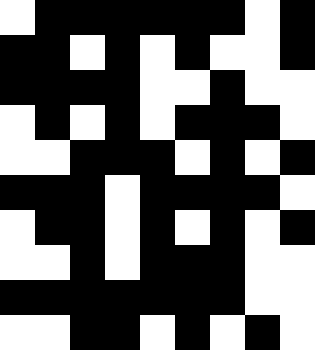[["white", "black", "black", "black", "black", "black", "black", "white", "black"], ["black", "black", "white", "black", "white", "black", "white", "white", "black"], ["black", "black", "black", "black", "white", "white", "black", "white", "white"], ["white", "black", "white", "black", "white", "black", "black", "black", "white"], ["white", "white", "black", "black", "black", "white", "black", "white", "black"], ["black", "black", "black", "white", "black", "black", "black", "black", "white"], ["white", "black", "black", "white", "black", "white", "black", "white", "black"], ["white", "white", "black", "white", "black", "black", "black", "white", "white"], ["black", "black", "black", "black", "black", "black", "black", "white", "white"], ["white", "white", "black", "black", "white", "black", "white", "black", "white"]]